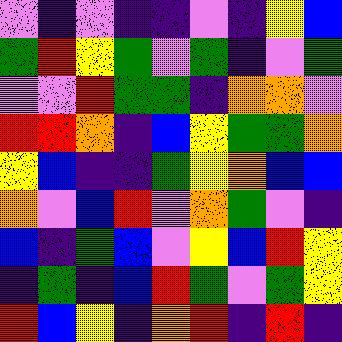[["violet", "indigo", "violet", "indigo", "indigo", "violet", "indigo", "yellow", "blue"], ["green", "red", "yellow", "green", "violet", "green", "indigo", "violet", "green"], ["violet", "violet", "red", "green", "green", "indigo", "orange", "orange", "violet"], ["red", "red", "orange", "indigo", "blue", "yellow", "green", "green", "orange"], ["yellow", "blue", "indigo", "indigo", "green", "yellow", "orange", "blue", "blue"], ["orange", "violet", "blue", "red", "violet", "orange", "green", "violet", "indigo"], ["blue", "indigo", "green", "blue", "violet", "yellow", "blue", "red", "yellow"], ["indigo", "green", "indigo", "blue", "red", "green", "violet", "green", "yellow"], ["red", "blue", "yellow", "indigo", "orange", "red", "indigo", "red", "indigo"]]